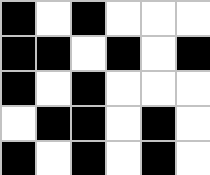[["black", "white", "black", "white", "white", "white"], ["black", "black", "white", "black", "white", "black"], ["black", "white", "black", "white", "white", "white"], ["white", "black", "black", "white", "black", "white"], ["black", "white", "black", "white", "black", "white"]]